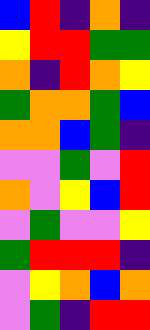[["blue", "red", "indigo", "orange", "indigo"], ["yellow", "red", "red", "green", "green"], ["orange", "indigo", "red", "orange", "yellow"], ["green", "orange", "orange", "green", "blue"], ["orange", "orange", "blue", "green", "indigo"], ["violet", "violet", "green", "violet", "red"], ["orange", "violet", "yellow", "blue", "red"], ["violet", "green", "violet", "violet", "yellow"], ["green", "red", "red", "red", "indigo"], ["violet", "yellow", "orange", "blue", "orange"], ["violet", "green", "indigo", "red", "red"]]